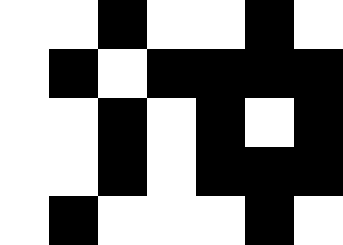[["white", "white", "black", "white", "white", "black", "white"], ["white", "black", "white", "black", "black", "black", "black"], ["white", "white", "black", "white", "black", "white", "black"], ["white", "white", "black", "white", "black", "black", "black"], ["white", "black", "white", "white", "white", "black", "white"]]